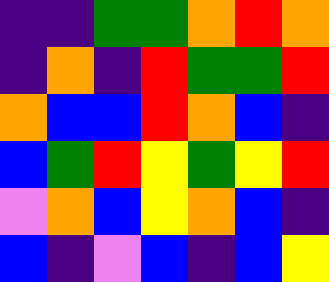[["indigo", "indigo", "green", "green", "orange", "red", "orange"], ["indigo", "orange", "indigo", "red", "green", "green", "red"], ["orange", "blue", "blue", "red", "orange", "blue", "indigo"], ["blue", "green", "red", "yellow", "green", "yellow", "red"], ["violet", "orange", "blue", "yellow", "orange", "blue", "indigo"], ["blue", "indigo", "violet", "blue", "indigo", "blue", "yellow"]]